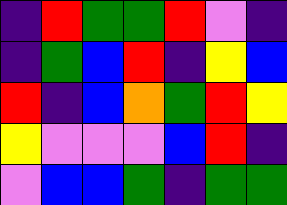[["indigo", "red", "green", "green", "red", "violet", "indigo"], ["indigo", "green", "blue", "red", "indigo", "yellow", "blue"], ["red", "indigo", "blue", "orange", "green", "red", "yellow"], ["yellow", "violet", "violet", "violet", "blue", "red", "indigo"], ["violet", "blue", "blue", "green", "indigo", "green", "green"]]